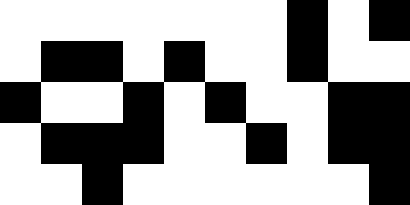[["white", "white", "white", "white", "white", "white", "white", "black", "white", "black"], ["white", "black", "black", "white", "black", "white", "white", "black", "white", "white"], ["black", "white", "white", "black", "white", "black", "white", "white", "black", "black"], ["white", "black", "black", "black", "white", "white", "black", "white", "black", "black"], ["white", "white", "black", "white", "white", "white", "white", "white", "white", "black"]]